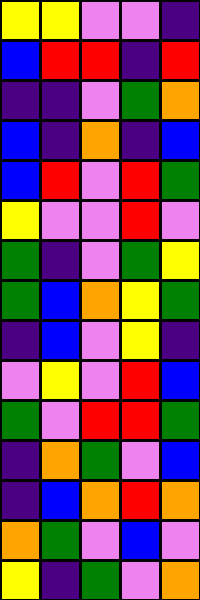[["yellow", "yellow", "violet", "violet", "indigo"], ["blue", "red", "red", "indigo", "red"], ["indigo", "indigo", "violet", "green", "orange"], ["blue", "indigo", "orange", "indigo", "blue"], ["blue", "red", "violet", "red", "green"], ["yellow", "violet", "violet", "red", "violet"], ["green", "indigo", "violet", "green", "yellow"], ["green", "blue", "orange", "yellow", "green"], ["indigo", "blue", "violet", "yellow", "indigo"], ["violet", "yellow", "violet", "red", "blue"], ["green", "violet", "red", "red", "green"], ["indigo", "orange", "green", "violet", "blue"], ["indigo", "blue", "orange", "red", "orange"], ["orange", "green", "violet", "blue", "violet"], ["yellow", "indigo", "green", "violet", "orange"]]